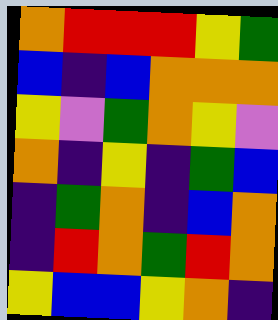[["orange", "red", "red", "red", "yellow", "green"], ["blue", "indigo", "blue", "orange", "orange", "orange"], ["yellow", "violet", "green", "orange", "yellow", "violet"], ["orange", "indigo", "yellow", "indigo", "green", "blue"], ["indigo", "green", "orange", "indigo", "blue", "orange"], ["indigo", "red", "orange", "green", "red", "orange"], ["yellow", "blue", "blue", "yellow", "orange", "indigo"]]